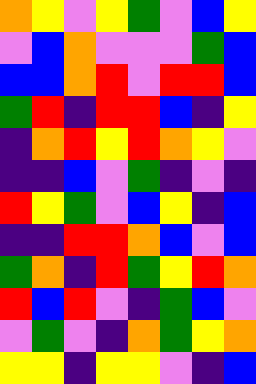[["orange", "yellow", "violet", "yellow", "green", "violet", "blue", "yellow"], ["violet", "blue", "orange", "violet", "violet", "violet", "green", "blue"], ["blue", "blue", "orange", "red", "violet", "red", "red", "blue"], ["green", "red", "indigo", "red", "red", "blue", "indigo", "yellow"], ["indigo", "orange", "red", "yellow", "red", "orange", "yellow", "violet"], ["indigo", "indigo", "blue", "violet", "green", "indigo", "violet", "indigo"], ["red", "yellow", "green", "violet", "blue", "yellow", "indigo", "blue"], ["indigo", "indigo", "red", "red", "orange", "blue", "violet", "blue"], ["green", "orange", "indigo", "red", "green", "yellow", "red", "orange"], ["red", "blue", "red", "violet", "indigo", "green", "blue", "violet"], ["violet", "green", "violet", "indigo", "orange", "green", "yellow", "orange"], ["yellow", "yellow", "indigo", "yellow", "yellow", "violet", "indigo", "blue"]]